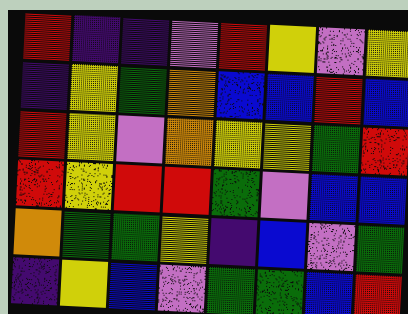[["red", "indigo", "indigo", "violet", "red", "yellow", "violet", "yellow"], ["indigo", "yellow", "green", "orange", "blue", "blue", "red", "blue"], ["red", "yellow", "violet", "orange", "yellow", "yellow", "green", "red"], ["red", "yellow", "red", "red", "green", "violet", "blue", "blue"], ["orange", "green", "green", "yellow", "indigo", "blue", "violet", "green"], ["indigo", "yellow", "blue", "violet", "green", "green", "blue", "red"]]